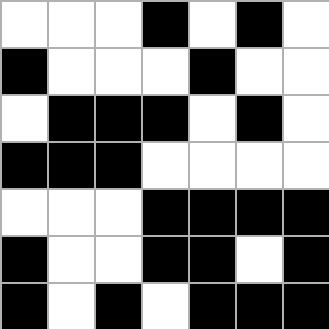[["white", "white", "white", "black", "white", "black", "white"], ["black", "white", "white", "white", "black", "white", "white"], ["white", "black", "black", "black", "white", "black", "white"], ["black", "black", "black", "white", "white", "white", "white"], ["white", "white", "white", "black", "black", "black", "black"], ["black", "white", "white", "black", "black", "white", "black"], ["black", "white", "black", "white", "black", "black", "black"]]